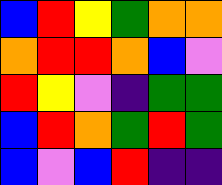[["blue", "red", "yellow", "green", "orange", "orange"], ["orange", "red", "red", "orange", "blue", "violet"], ["red", "yellow", "violet", "indigo", "green", "green"], ["blue", "red", "orange", "green", "red", "green"], ["blue", "violet", "blue", "red", "indigo", "indigo"]]